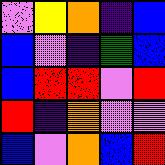[["violet", "yellow", "orange", "indigo", "blue"], ["blue", "violet", "indigo", "green", "blue"], ["blue", "red", "red", "violet", "red"], ["red", "indigo", "orange", "violet", "violet"], ["blue", "violet", "orange", "blue", "red"]]